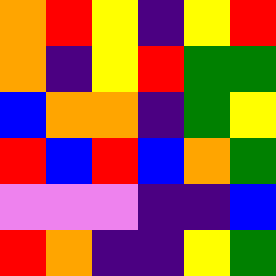[["orange", "red", "yellow", "indigo", "yellow", "red"], ["orange", "indigo", "yellow", "red", "green", "green"], ["blue", "orange", "orange", "indigo", "green", "yellow"], ["red", "blue", "red", "blue", "orange", "green"], ["violet", "violet", "violet", "indigo", "indigo", "blue"], ["red", "orange", "indigo", "indigo", "yellow", "green"]]